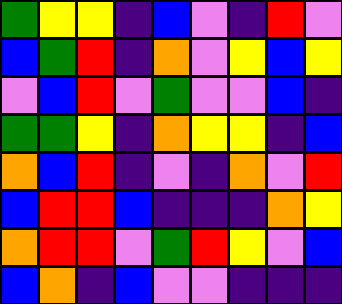[["green", "yellow", "yellow", "indigo", "blue", "violet", "indigo", "red", "violet"], ["blue", "green", "red", "indigo", "orange", "violet", "yellow", "blue", "yellow"], ["violet", "blue", "red", "violet", "green", "violet", "violet", "blue", "indigo"], ["green", "green", "yellow", "indigo", "orange", "yellow", "yellow", "indigo", "blue"], ["orange", "blue", "red", "indigo", "violet", "indigo", "orange", "violet", "red"], ["blue", "red", "red", "blue", "indigo", "indigo", "indigo", "orange", "yellow"], ["orange", "red", "red", "violet", "green", "red", "yellow", "violet", "blue"], ["blue", "orange", "indigo", "blue", "violet", "violet", "indigo", "indigo", "indigo"]]